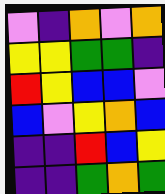[["violet", "indigo", "orange", "violet", "orange"], ["yellow", "yellow", "green", "green", "indigo"], ["red", "yellow", "blue", "blue", "violet"], ["blue", "violet", "yellow", "orange", "blue"], ["indigo", "indigo", "red", "blue", "yellow"], ["indigo", "indigo", "green", "orange", "green"]]